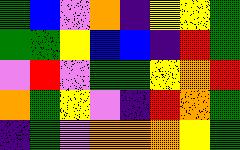[["green", "blue", "violet", "orange", "indigo", "yellow", "yellow", "green"], ["green", "green", "yellow", "blue", "blue", "indigo", "red", "green"], ["violet", "red", "violet", "green", "green", "yellow", "orange", "red"], ["orange", "green", "yellow", "violet", "indigo", "red", "orange", "green"], ["indigo", "green", "violet", "orange", "orange", "orange", "yellow", "green"]]